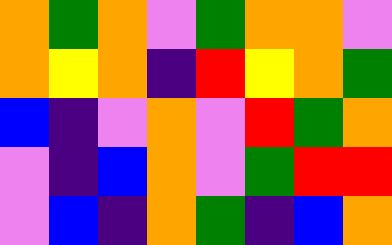[["orange", "green", "orange", "violet", "green", "orange", "orange", "violet"], ["orange", "yellow", "orange", "indigo", "red", "yellow", "orange", "green"], ["blue", "indigo", "violet", "orange", "violet", "red", "green", "orange"], ["violet", "indigo", "blue", "orange", "violet", "green", "red", "red"], ["violet", "blue", "indigo", "orange", "green", "indigo", "blue", "orange"]]